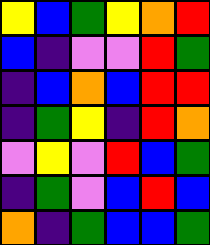[["yellow", "blue", "green", "yellow", "orange", "red"], ["blue", "indigo", "violet", "violet", "red", "green"], ["indigo", "blue", "orange", "blue", "red", "red"], ["indigo", "green", "yellow", "indigo", "red", "orange"], ["violet", "yellow", "violet", "red", "blue", "green"], ["indigo", "green", "violet", "blue", "red", "blue"], ["orange", "indigo", "green", "blue", "blue", "green"]]